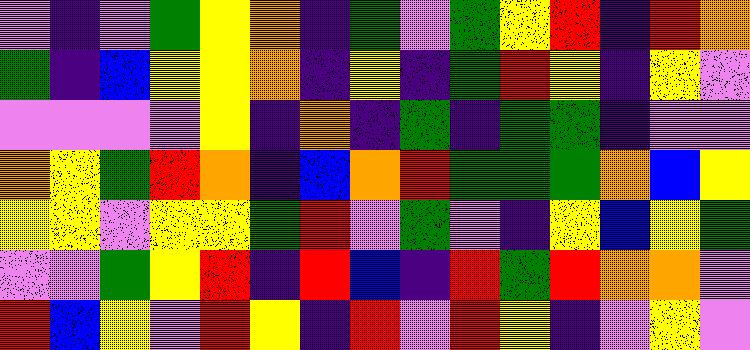[["violet", "indigo", "violet", "green", "yellow", "orange", "indigo", "green", "violet", "green", "yellow", "red", "indigo", "red", "orange"], ["green", "indigo", "blue", "yellow", "yellow", "orange", "indigo", "yellow", "indigo", "green", "red", "yellow", "indigo", "yellow", "violet"], ["violet", "violet", "violet", "violet", "yellow", "indigo", "orange", "indigo", "green", "indigo", "green", "green", "indigo", "violet", "violet"], ["orange", "yellow", "green", "red", "orange", "indigo", "blue", "orange", "red", "green", "green", "green", "orange", "blue", "yellow"], ["yellow", "yellow", "violet", "yellow", "yellow", "green", "red", "violet", "green", "violet", "indigo", "yellow", "blue", "yellow", "green"], ["violet", "violet", "green", "yellow", "red", "indigo", "red", "blue", "indigo", "red", "green", "red", "orange", "orange", "violet"], ["red", "blue", "yellow", "violet", "red", "yellow", "indigo", "red", "violet", "red", "yellow", "indigo", "violet", "yellow", "violet"]]